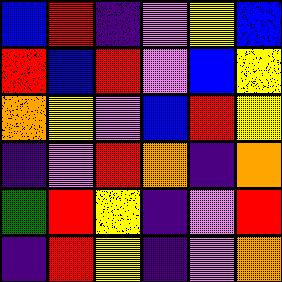[["blue", "red", "indigo", "violet", "yellow", "blue"], ["red", "blue", "red", "violet", "blue", "yellow"], ["orange", "yellow", "violet", "blue", "red", "yellow"], ["indigo", "violet", "red", "orange", "indigo", "orange"], ["green", "red", "yellow", "indigo", "violet", "red"], ["indigo", "red", "yellow", "indigo", "violet", "orange"]]